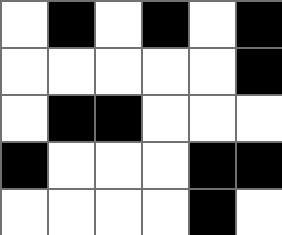[["white", "black", "white", "black", "white", "black"], ["white", "white", "white", "white", "white", "black"], ["white", "black", "black", "white", "white", "white"], ["black", "white", "white", "white", "black", "black"], ["white", "white", "white", "white", "black", "white"]]